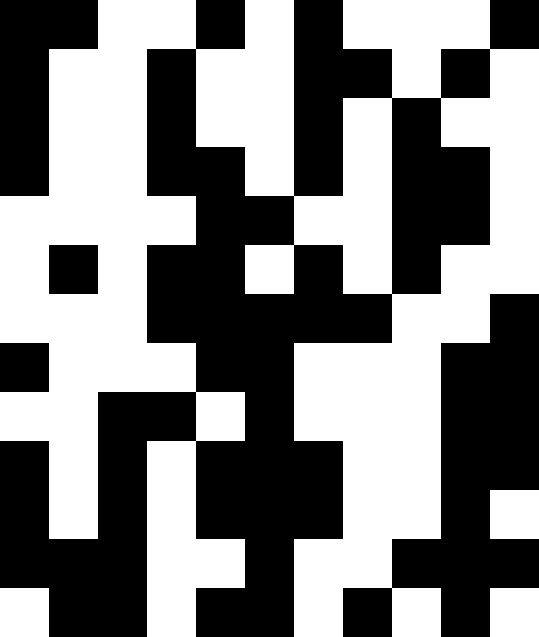[["black", "black", "white", "white", "black", "white", "black", "white", "white", "white", "black"], ["black", "white", "white", "black", "white", "white", "black", "black", "white", "black", "white"], ["black", "white", "white", "black", "white", "white", "black", "white", "black", "white", "white"], ["black", "white", "white", "black", "black", "white", "black", "white", "black", "black", "white"], ["white", "white", "white", "white", "black", "black", "white", "white", "black", "black", "white"], ["white", "black", "white", "black", "black", "white", "black", "white", "black", "white", "white"], ["white", "white", "white", "black", "black", "black", "black", "black", "white", "white", "black"], ["black", "white", "white", "white", "black", "black", "white", "white", "white", "black", "black"], ["white", "white", "black", "black", "white", "black", "white", "white", "white", "black", "black"], ["black", "white", "black", "white", "black", "black", "black", "white", "white", "black", "black"], ["black", "white", "black", "white", "black", "black", "black", "white", "white", "black", "white"], ["black", "black", "black", "white", "white", "black", "white", "white", "black", "black", "black"], ["white", "black", "black", "white", "black", "black", "white", "black", "white", "black", "white"]]